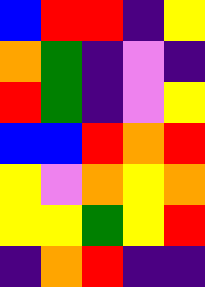[["blue", "red", "red", "indigo", "yellow"], ["orange", "green", "indigo", "violet", "indigo"], ["red", "green", "indigo", "violet", "yellow"], ["blue", "blue", "red", "orange", "red"], ["yellow", "violet", "orange", "yellow", "orange"], ["yellow", "yellow", "green", "yellow", "red"], ["indigo", "orange", "red", "indigo", "indigo"]]